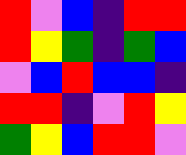[["red", "violet", "blue", "indigo", "red", "red"], ["red", "yellow", "green", "indigo", "green", "blue"], ["violet", "blue", "red", "blue", "blue", "indigo"], ["red", "red", "indigo", "violet", "red", "yellow"], ["green", "yellow", "blue", "red", "red", "violet"]]